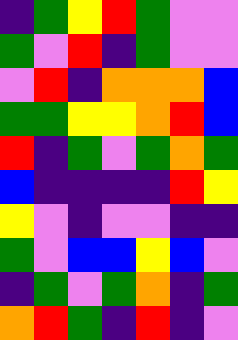[["indigo", "green", "yellow", "red", "green", "violet", "violet"], ["green", "violet", "red", "indigo", "green", "violet", "violet"], ["violet", "red", "indigo", "orange", "orange", "orange", "blue"], ["green", "green", "yellow", "yellow", "orange", "red", "blue"], ["red", "indigo", "green", "violet", "green", "orange", "green"], ["blue", "indigo", "indigo", "indigo", "indigo", "red", "yellow"], ["yellow", "violet", "indigo", "violet", "violet", "indigo", "indigo"], ["green", "violet", "blue", "blue", "yellow", "blue", "violet"], ["indigo", "green", "violet", "green", "orange", "indigo", "green"], ["orange", "red", "green", "indigo", "red", "indigo", "violet"]]